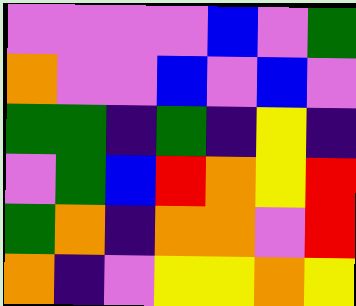[["violet", "violet", "violet", "violet", "blue", "violet", "green"], ["orange", "violet", "violet", "blue", "violet", "blue", "violet"], ["green", "green", "indigo", "green", "indigo", "yellow", "indigo"], ["violet", "green", "blue", "red", "orange", "yellow", "red"], ["green", "orange", "indigo", "orange", "orange", "violet", "red"], ["orange", "indigo", "violet", "yellow", "yellow", "orange", "yellow"]]